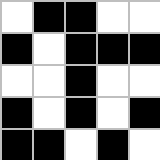[["white", "black", "black", "white", "white"], ["black", "white", "black", "black", "black"], ["white", "white", "black", "white", "white"], ["black", "white", "black", "white", "black"], ["black", "black", "white", "black", "white"]]